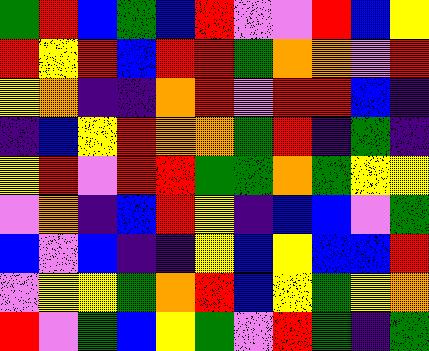[["green", "red", "blue", "green", "blue", "red", "violet", "violet", "red", "blue", "yellow"], ["red", "yellow", "red", "blue", "red", "red", "green", "orange", "orange", "violet", "red"], ["yellow", "orange", "indigo", "indigo", "orange", "red", "violet", "red", "red", "blue", "indigo"], ["indigo", "blue", "yellow", "red", "orange", "orange", "green", "red", "indigo", "green", "indigo"], ["yellow", "red", "violet", "red", "red", "green", "green", "orange", "green", "yellow", "yellow"], ["violet", "orange", "indigo", "blue", "red", "yellow", "indigo", "blue", "blue", "violet", "green"], ["blue", "violet", "blue", "indigo", "indigo", "yellow", "blue", "yellow", "blue", "blue", "red"], ["violet", "yellow", "yellow", "green", "orange", "red", "blue", "yellow", "green", "yellow", "orange"], ["red", "violet", "green", "blue", "yellow", "green", "violet", "red", "green", "indigo", "green"]]